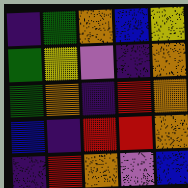[["indigo", "green", "orange", "blue", "yellow"], ["green", "yellow", "violet", "indigo", "orange"], ["green", "orange", "indigo", "red", "orange"], ["blue", "indigo", "red", "red", "orange"], ["indigo", "red", "orange", "violet", "blue"]]